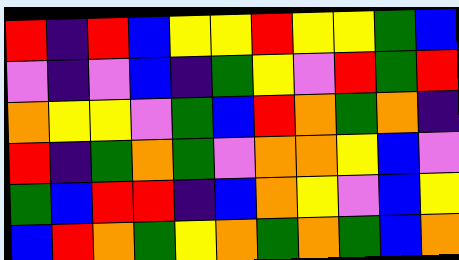[["red", "indigo", "red", "blue", "yellow", "yellow", "red", "yellow", "yellow", "green", "blue"], ["violet", "indigo", "violet", "blue", "indigo", "green", "yellow", "violet", "red", "green", "red"], ["orange", "yellow", "yellow", "violet", "green", "blue", "red", "orange", "green", "orange", "indigo"], ["red", "indigo", "green", "orange", "green", "violet", "orange", "orange", "yellow", "blue", "violet"], ["green", "blue", "red", "red", "indigo", "blue", "orange", "yellow", "violet", "blue", "yellow"], ["blue", "red", "orange", "green", "yellow", "orange", "green", "orange", "green", "blue", "orange"]]